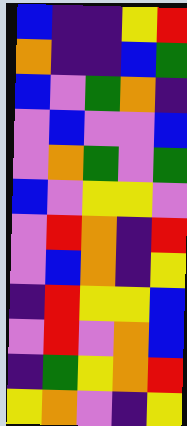[["blue", "indigo", "indigo", "yellow", "red"], ["orange", "indigo", "indigo", "blue", "green"], ["blue", "violet", "green", "orange", "indigo"], ["violet", "blue", "violet", "violet", "blue"], ["violet", "orange", "green", "violet", "green"], ["blue", "violet", "yellow", "yellow", "violet"], ["violet", "red", "orange", "indigo", "red"], ["violet", "blue", "orange", "indigo", "yellow"], ["indigo", "red", "yellow", "yellow", "blue"], ["violet", "red", "violet", "orange", "blue"], ["indigo", "green", "yellow", "orange", "red"], ["yellow", "orange", "violet", "indigo", "yellow"]]